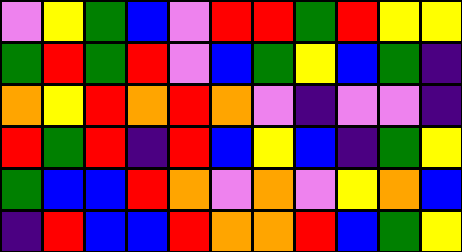[["violet", "yellow", "green", "blue", "violet", "red", "red", "green", "red", "yellow", "yellow"], ["green", "red", "green", "red", "violet", "blue", "green", "yellow", "blue", "green", "indigo"], ["orange", "yellow", "red", "orange", "red", "orange", "violet", "indigo", "violet", "violet", "indigo"], ["red", "green", "red", "indigo", "red", "blue", "yellow", "blue", "indigo", "green", "yellow"], ["green", "blue", "blue", "red", "orange", "violet", "orange", "violet", "yellow", "orange", "blue"], ["indigo", "red", "blue", "blue", "red", "orange", "orange", "red", "blue", "green", "yellow"]]